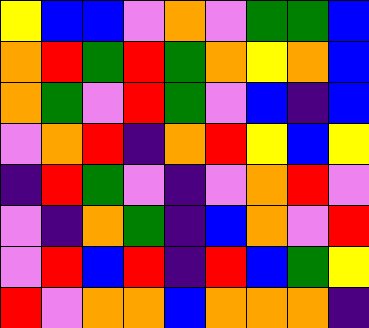[["yellow", "blue", "blue", "violet", "orange", "violet", "green", "green", "blue"], ["orange", "red", "green", "red", "green", "orange", "yellow", "orange", "blue"], ["orange", "green", "violet", "red", "green", "violet", "blue", "indigo", "blue"], ["violet", "orange", "red", "indigo", "orange", "red", "yellow", "blue", "yellow"], ["indigo", "red", "green", "violet", "indigo", "violet", "orange", "red", "violet"], ["violet", "indigo", "orange", "green", "indigo", "blue", "orange", "violet", "red"], ["violet", "red", "blue", "red", "indigo", "red", "blue", "green", "yellow"], ["red", "violet", "orange", "orange", "blue", "orange", "orange", "orange", "indigo"]]